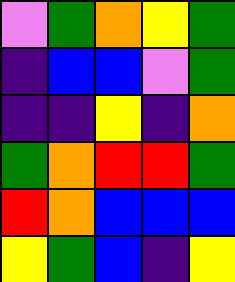[["violet", "green", "orange", "yellow", "green"], ["indigo", "blue", "blue", "violet", "green"], ["indigo", "indigo", "yellow", "indigo", "orange"], ["green", "orange", "red", "red", "green"], ["red", "orange", "blue", "blue", "blue"], ["yellow", "green", "blue", "indigo", "yellow"]]